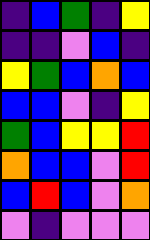[["indigo", "blue", "green", "indigo", "yellow"], ["indigo", "indigo", "violet", "blue", "indigo"], ["yellow", "green", "blue", "orange", "blue"], ["blue", "blue", "violet", "indigo", "yellow"], ["green", "blue", "yellow", "yellow", "red"], ["orange", "blue", "blue", "violet", "red"], ["blue", "red", "blue", "violet", "orange"], ["violet", "indigo", "violet", "violet", "violet"]]